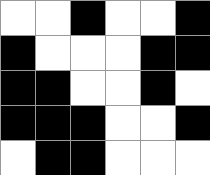[["white", "white", "black", "white", "white", "black"], ["black", "white", "white", "white", "black", "black"], ["black", "black", "white", "white", "black", "white"], ["black", "black", "black", "white", "white", "black"], ["white", "black", "black", "white", "white", "white"]]